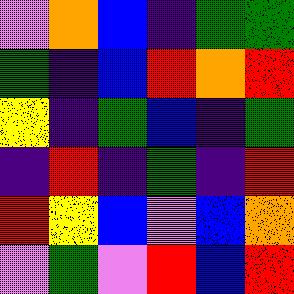[["violet", "orange", "blue", "indigo", "green", "green"], ["green", "indigo", "blue", "red", "orange", "red"], ["yellow", "indigo", "green", "blue", "indigo", "green"], ["indigo", "red", "indigo", "green", "indigo", "red"], ["red", "yellow", "blue", "violet", "blue", "orange"], ["violet", "green", "violet", "red", "blue", "red"]]